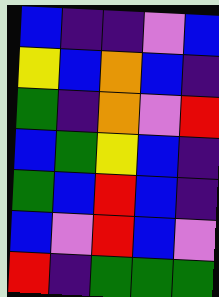[["blue", "indigo", "indigo", "violet", "blue"], ["yellow", "blue", "orange", "blue", "indigo"], ["green", "indigo", "orange", "violet", "red"], ["blue", "green", "yellow", "blue", "indigo"], ["green", "blue", "red", "blue", "indigo"], ["blue", "violet", "red", "blue", "violet"], ["red", "indigo", "green", "green", "green"]]